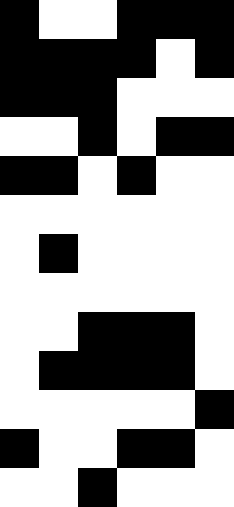[["black", "white", "white", "black", "black", "black"], ["black", "black", "black", "black", "white", "black"], ["black", "black", "black", "white", "white", "white"], ["white", "white", "black", "white", "black", "black"], ["black", "black", "white", "black", "white", "white"], ["white", "white", "white", "white", "white", "white"], ["white", "black", "white", "white", "white", "white"], ["white", "white", "white", "white", "white", "white"], ["white", "white", "black", "black", "black", "white"], ["white", "black", "black", "black", "black", "white"], ["white", "white", "white", "white", "white", "black"], ["black", "white", "white", "black", "black", "white"], ["white", "white", "black", "white", "white", "white"]]